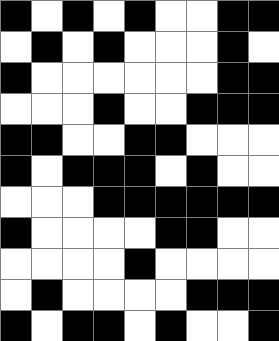[["black", "white", "black", "white", "black", "white", "white", "black", "black"], ["white", "black", "white", "black", "white", "white", "white", "black", "white"], ["black", "white", "white", "white", "white", "white", "white", "black", "black"], ["white", "white", "white", "black", "white", "white", "black", "black", "black"], ["black", "black", "white", "white", "black", "black", "white", "white", "white"], ["black", "white", "black", "black", "black", "white", "black", "white", "white"], ["white", "white", "white", "black", "black", "black", "black", "black", "black"], ["black", "white", "white", "white", "white", "black", "black", "white", "white"], ["white", "white", "white", "white", "black", "white", "white", "white", "white"], ["white", "black", "white", "white", "white", "white", "black", "black", "black"], ["black", "white", "black", "black", "white", "black", "white", "white", "black"]]